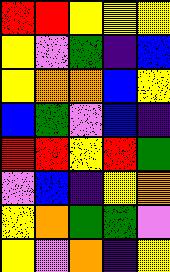[["red", "red", "yellow", "yellow", "yellow"], ["yellow", "violet", "green", "indigo", "blue"], ["yellow", "orange", "orange", "blue", "yellow"], ["blue", "green", "violet", "blue", "indigo"], ["red", "red", "yellow", "red", "green"], ["violet", "blue", "indigo", "yellow", "orange"], ["yellow", "orange", "green", "green", "violet"], ["yellow", "violet", "orange", "indigo", "yellow"]]